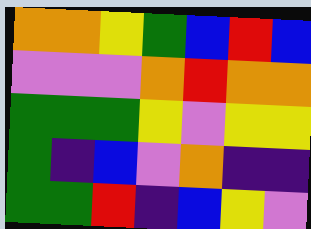[["orange", "orange", "yellow", "green", "blue", "red", "blue"], ["violet", "violet", "violet", "orange", "red", "orange", "orange"], ["green", "green", "green", "yellow", "violet", "yellow", "yellow"], ["green", "indigo", "blue", "violet", "orange", "indigo", "indigo"], ["green", "green", "red", "indigo", "blue", "yellow", "violet"]]